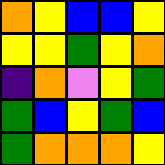[["orange", "yellow", "blue", "blue", "yellow"], ["yellow", "yellow", "green", "yellow", "orange"], ["indigo", "orange", "violet", "yellow", "green"], ["green", "blue", "yellow", "green", "blue"], ["green", "orange", "orange", "orange", "yellow"]]